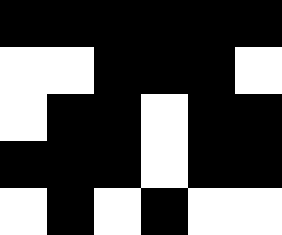[["black", "black", "black", "black", "black", "black"], ["white", "white", "black", "black", "black", "white"], ["white", "black", "black", "white", "black", "black"], ["black", "black", "black", "white", "black", "black"], ["white", "black", "white", "black", "white", "white"]]